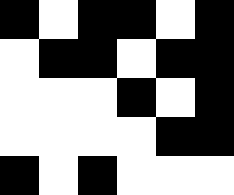[["black", "white", "black", "black", "white", "black"], ["white", "black", "black", "white", "black", "black"], ["white", "white", "white", "black", "white", "black"], ["white", "white", "white", "white", "black", "black"], ["black", "white", "black", "white", "white", "white"]]